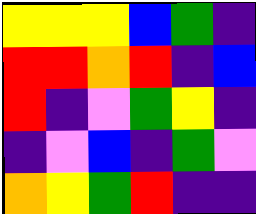[["yellow", "yellow", "yellow", "blue", "green", "indigo"], ["red", "red", "orange", "red", "indigo", "blue"], ["red", "indigo", "violet", "green", "yellow", "indigo"], ["indigo", "violet", "blue", "indigo", "green", "violet"], ["orange", "yellow", "green", "red", "indigo", "indigo"]]